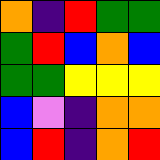[["orange", "indigo", "red", "green", "green"], ["green", "red", "blue", "orange", "blue"], ["green", "green", "yellow", "yellow", "yellow"], ["blue", "violet", "indigo", "orange", "orange"], ["blue", "red", "indigo", "orange", "red"]]